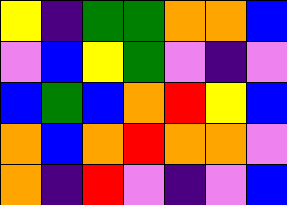[["yellow", "indigo", "green", "green", "orange", "orange", "blue"], ["violet", "blue", "yellow", "green", "violet", "indigo", "violet"], ["blue", "green", "blue", "orange", "red", "yellow", "blue"], ["orange", "blue", "orange", "red", "orange", "orange", "violet"], ["orange", "indigo", "red", "violet", "indigo", "violet", "blue"]]